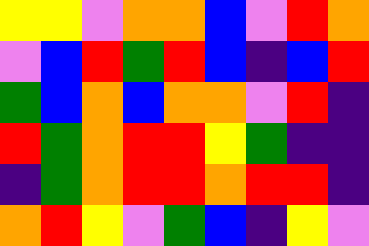[["yellow", "yellow", "violet", "orange", "orange", "blue", "violet", "red", "orange"], ["violet", "blue", "red", "green", "red", "blue", "indigo", "blue", "red"], ["green", "blue", "orange", "blue", "orange", "orange", "violet", "red", "indigo"], ["red", "green", "orange", "red", "red", "yellow", "green", "indigo", "indigo"], ["indigo", "green", "orange", "red", "red", "orange", "red", "red", "indigo"], ["orange", "red", "yellow", "violet", "green", "blue", "indigo", "yellow", "violet"]]